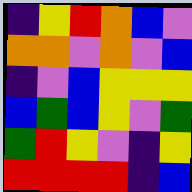[["indigo", "yellow", "red", "orange", "blue", "violet"], ["orange", "orange", "violet", "orange", "violet", "blue"], ["indigo", "violet", "blue", "yellow", "yellow", "yellow"], ["blue", "green", "blue", "yellow", "violet", "green"], ["green", "red", "yellow", "violet", "indigo", "yellow"], ["red", "red", "red", "red", "indigo", "blue"]]